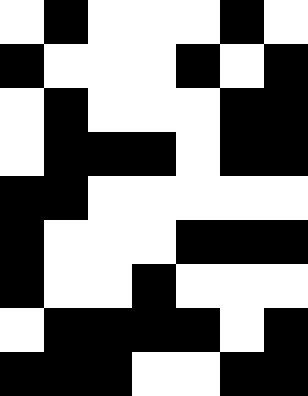[["white", "black", "white", "white", "white", "black", "white"], ["black", "white", "white", "white", "black", "white", "black"], ["white", "black", "white", "white", "white", "black", "black"], ["white", "black", "black", "black", "white", "black", "black"], ["black", "black", "white", "white", "white", "white", "white"], ["black", "white", "white", "white", "black", "black", "black"], ["black", "white", "white", "black", "white", "white", "white"], ["white", "black", "black", "black", "black", "white", "black"], ["black", "black", "black", "white", "white", "black", "black"]]